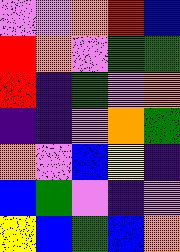[["violet", "violet", "orange", "red", "blue"], ["red", "orange", "violet", "green", "green"], ["red", "indigo", "green", "violet", "orange"], ["indigo", "indigo", "violet", "orange", "green"], ["orange", "violet", "blue", "yellow", "indigo"], ["blue", "green", "violet", "indigo", "violet"], ["yellow", "blue", "green", "blue", "orange"]]